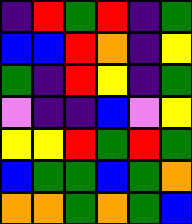[["indigo", "red", "green", "red", "indigo", "green"], ["blue", "blue", "red", "orange", "indigo", "yellow"], ["green", "indigo", "red", "yellow", "indigo", "green"], ["violet", "indigo", "indigo", "blue", "violet", "yellow"], ["yellow", "yellow", "red", "green", "red", "green"], ["blue", "green", "green", "blue", "green", "orange"], ["orange", "orange", "green", "orange", "green", "blue"]]